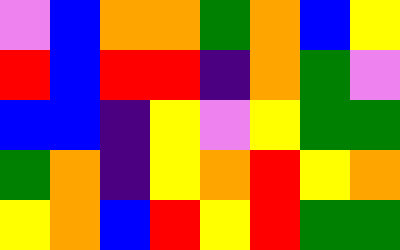[["violet", "blue", "orange", "orange", "green", "orange", "blue", "yellow"], ["red", "blue", "red", "red", "indigo", "orange", "green", "violet"], ["blue", "blue", "indigo", "yellow", "violet", "yellow", "green", "green"], ["green", "orange", "indigo", "yellow", "orange", "red", "yellow", "orange"], ["yellow", "orange", "blue", "red", "yellow", "red", "green", "green"]]